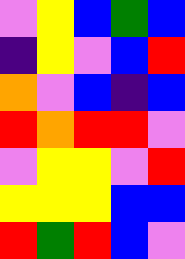[["violet", "yellow", "blue", "green", "blue"], ["indigo", "yellow", "violet", "blue", "red"], ["orange", "violet", "blue", "indigo", "blue"], ["red", "orange", "red", "red", "violet"], ["violet", "yellow", "yellow", "violet", "red"], ["yellow", "yellow", "yellow", "blue", "blue"], ["red", "green", "red", "blue", "violet"]]